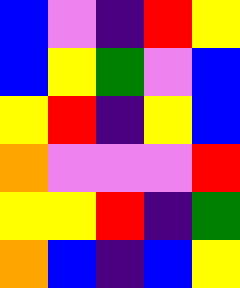[["blue", "violet", "indigo", "red", "yellow"], ["blue", "yellow", "green", "violet", "blue"], ["yellow", "red", "indigo", "yellow", "blue"], ["orange", "violet", "violet", "violet", "red"], ["yellow", "yellow", "red", "indigo", "green"], ["orange", "blue", "indigo", "blue", "yellow"]]